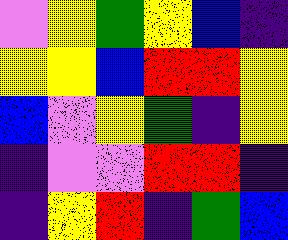[["violet", "yellow", "green", "yellow", "blue", "indigo"], ["yellow", "yellow", "blue", "red", "red", "yellow"], ["blue", "violet", "yellow", "green", "indigo", "yellow"], ["indigo", "violet", "violet", "red", "red", "indigo"], ["indigo", "yellow", "red", "indigo", "green", "blue"]]